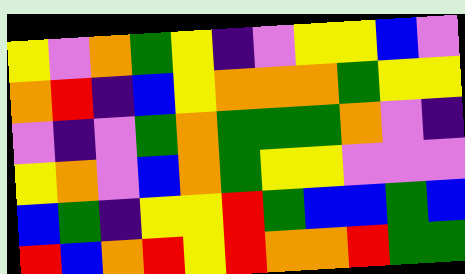[["yellow", "violet", "orange", "green", "yellow", "indigo", "violet", "yellow", "yellow", "blue", "violet"], ["orange", "red", "indigo", "blue", "yellow", "orange", "orange", "orange", "green", "yellow", "yellow"], ["violet", "indigo", "violet", "green", "orange", "green", "green", "green", "orange", "violet", "indigo"], ["yellow", "orange", "violet", "blue", "orange", "green", "yellow", "yellow", "violet", "violet", "violet"], ["blue", "green", "indigo", "yellow", "yellow", "red", "green", "blue", "blue", "green", "blue"], ["red", "blue", "orange", "red", "yellow", "red", "orange", "orange", "red", "green", "green"]]